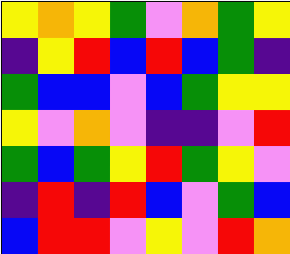[["yellow", "orange", "yellow", "green", "violet", "orange", "green", "yellow"], ["indigo", "yellow", "red", "blue", "red", "blue", "green", "indigo"], ["green", "blue", "blue", "violet", "blue", "green", "yellow", "yellow"], ["yellow", "violet", "orange", "violet", "indigo", "indigo", "violet", "red"], ["green", "blue", "green", "yellow", "red", "green", "yellow", "violet"], ["indigo", "red", "indigo", "red", "blue", "violet", "green", "blue"], ["blue", "red", "red", "violet", "yellow", "violet", "red", "orange"]]